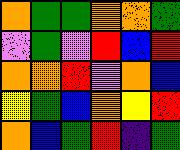[["orange", "green", "green", "orange", "orange", "green"], ["violet", "green", "violet", "red", "blue", "red"], ["orange", "orange", "red", "violet", "orange", "blue"], ["yellow", "green", "blue", "orange", "yellow", "red"], ["orange", "blue", "green", "red", "indigo", "green"]]